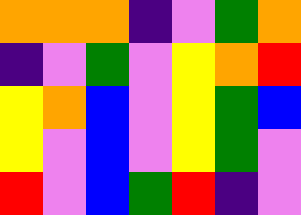[["orange", "orange", "orange", "indigo", "violet", "green", "orange"], ["indigo", "violet", "green", "violet", "yellow", "orange", "red"], ["yellow", "orange", "blue", "violet", "yellow", "green", "blue"], ["yellow", "violet", "blue", "violet", "yellow", "green", "violet"], ["red", "violet", "blue", "green", "red", "indigo", "violet"]]